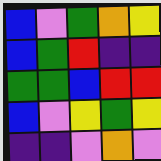[["blue", "violet", "green", "orange", "yellow"], ["blue", "green", "red", "indigo", "indigo"], ["green", "green", "blue", "red", "red"], ["blue", "violet", "yellow", "green", "yellow"], ["indigo", "indigo", "violet", "orange", "violet"]]